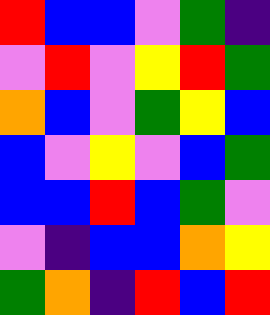[["red", "blue", "blue", "violet", "green", "indigo"], ["violet", "red", "violet", "yellow", "red", "green"], ["orange", "blue", "violet", "green", "yellow", "blue"], ["blue", "violet", "yellow", "violet", "blue", "green"], ["blue", "blue", "red", "blue", "green", "violet"], ["violet", "indigo", "blue", "blue", "orange", "yellow"], ["green", "orange", "indigo", "red", "blue", "red"]]